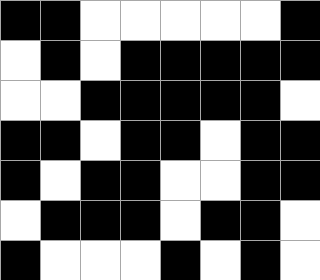[["black", "black", "white", "white", "white", "white", "white", "black"], ["white", "black", "white", "black", "black", "black", "black", "black"], ["white", "white", "black", "black", "black", "black", "black", "white"], ["black", "black", "white", "black", "black", "white", "black", "black"], ["black", "white", "black", "black", "white", "white", "black", "black"], ["white", "black", "black", "black", "white", "black", "black", "white"], ["black", "white", "white", "white", "black", "white", "black", "white"]]